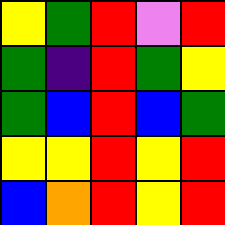[["yellow", "green", "red", "violet", "red"], ["green", "indigo", "red", "green", "yellow"], ["green", "blue", "red", "blue", "green"], ["yellow", "yellow", "red", "yellow", "red"], ["blue", "orange", "red", "yellow", "red"]]